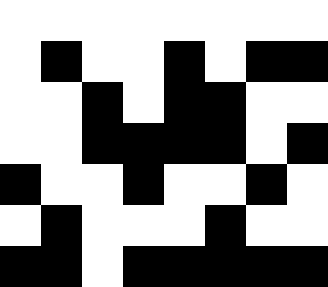[["white", "white", "white", "white", "white", "white", "white", "white"], ["white", "black", "white", "white", "black", "white", "black", "black"], ["white", "white", "black", "white", "black", "black", "white", "white"], ["white", "white", "black", "black", "black", "black", "white", "black"], ["black", "white", "white", "black", "white", "white", "black", "white"], ["white", "black", "white", "white", "white", "black", "white", "white"], ["black", "black", "white", "black", "black", "black", "black", "black"]]